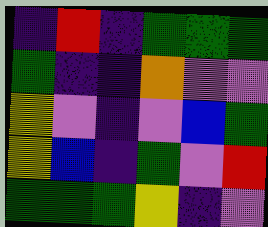[["indigo", "red", "indigo", "green", "green", "green"], ["green", "indigo", "indigo", "orange", "violet", "violet"], ["yellow", "violet", "indigo", "violet", "blue", "green"], ["yellow", "blue", "indigo", "green", "violet", "red"], ["green", "green", "green", "yellow", "indigo", "violet"]]